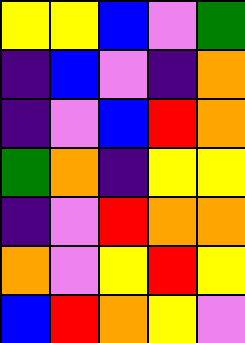[["yellow", "yellow", "blue", "violet", "green"], ["indigo", "blue", "violet", "indigo", "orange"], ["indigo", "violet", "blue", "red", "orange"], ["green", "orange", "indigo", "yellow", "yellow"], ["indigo", "violet", "red", "orange", "orange"], ["orange", "violet", "yellow", "red", "yellow"], ["blue", "red", "orange", "yellow", "violet"]]